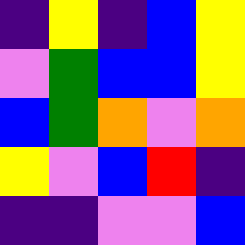[["indigo", "yellow", "indigo", "blue", "yellow"], ["violet", "green", "blue", "blue", "yellow"], ["blue", "green", "orange", "violet", "orange"], ["yellow", "violet", "blue", "red", "indigo"], ["indigo", "indigo", "violet", "violet", "blue"]]